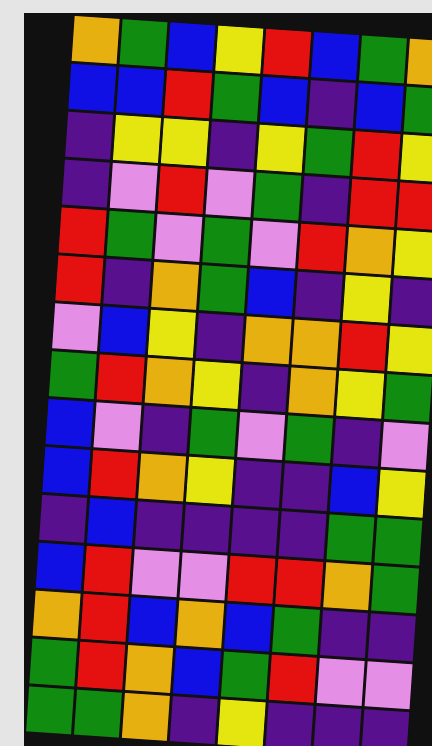[["orange", "green", "blue", "yellow", "red", "blue", "green", "orange"], ["blue", "blue", "red", "green", "blue", "indigo", "blue", "green"], ["indigo", "yellow", "yellow", "indigo", "yellow", "green", "red", "yellow"], ["indigo", "violet", "red", "violet", "green", "indigo", "red", "red"], ["red", "green", "violet", "green", "violet", "red", "orange", "yellow"], ["red", "indigo", "orange", "green", "blue", "indigo", "yellow", "indigo"], ["violet", "blue", "yellow", "indigo", "orange", "orange", "red", "yellow"], ["green", "red", "orange", "yellow", "indigo", "orange", "yellow", "green"], ["blue", "violet", "indigo", "green", "violet", "green", "indigo", "violet"], ["blue", "red", "orange", "yellow", "indigo", "indigo", "blue", "yellow"], ["indigo", "blue", "indigo", "indigo", "indigo", "indigo", "green", "green"], ["blue", "red", "violet", "violet", "red", "red", "orange", "green"], ["orange", "red", "blue", "orange", "blue", "green", "indigo", "indigo"], ["green", "red", "orange", "blue", "green", "red", "violet", "violet"], ["green", "green", "orange", "indigo", "yellow", "indigo", "indigo", "indigo"]]